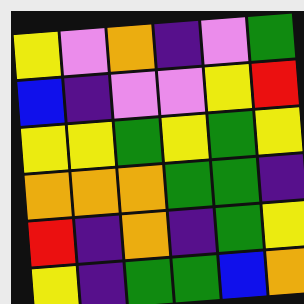[["yellow", "violet", "orange", "indigo", "violet", "green"], ["blue", "indigo", "violet", "violet", "yellow", "red"], ["yellow", "yellow", "green", "yellow", "green", "yellow"], ["orange", "orange", "orange", "green", "green", "indigo"], ["red", "indigo", "orange", "indigo", "green", "yellow"], ["yellow", "indigo", "green", "green", "blue", "orange"]]